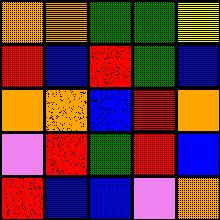[["orange", "orange", "green", "green", "yellow"], ["red", "blue", "red", "green", "blue"], ["orange", "orange", "blue", "red", "orange"], ["violet", "red", "green", "red", "blue"], ["red", "blue", "blue", "violet", "orange"]]